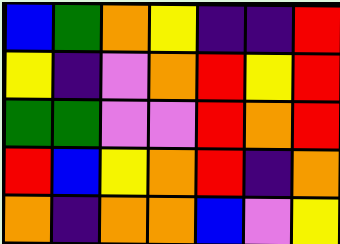[["blue", "green", "orange", "yellow", "indigo", "indigo", "red"], ["yellow", "indigo", "violet", "orange", "red", "yellow", "red"], ["green", "green", "violet", "violet", "red", "orange", "red"], ["red", "blue", "yellow", "orange", "red", "indigo", "orange"], ["orange", "indigo", "orange", "orange", "blue", "violet", "yellow"]]